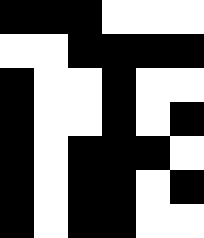[["black", "black", "black", "white", "white", "white"], ["white", "white", "black", "black", "black", "black"], ["black", "white", "white", "black", "white", "white"], ["black", "white", "white", "black", "white", "black"], ["black", "white", "black", "black", "black", "white"], ["black", "white", "black", "black", "white", "black"], ["black", "white", "black", "black", "white", "white"]]